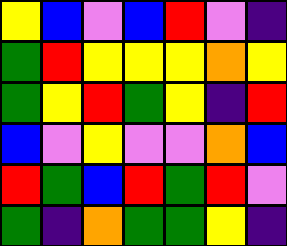[["yellow", "blue", "violet", "blue", "red", "violet", "indigo"], ["green", "red", "yellow", "yellow", "yellow", "orange", "yellow"], ["green", "yellow", "red", "green", "yellow", "indigo", "red"], ["blue", "violet", "yellow", "violet", "violet", "orange", "blue"], ["red", "green", "blue", "red", "green", "red", "violet"], ["green", "indigo", "orange", "green", "green", "yellow", "indigo"]]